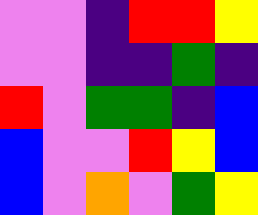[["violet", "violet", "indigo", "red", "red", "yellow"], ["violet", "violet", "indigo", "indigo", "green", "indigo"], ["red", "violet", "green", "green", "indigo", "blue"], ["blue", "violet", "violet", "red", "yellow", "blue"], ["blue", "violet", "orange", "violet", "green", "yellow"]]